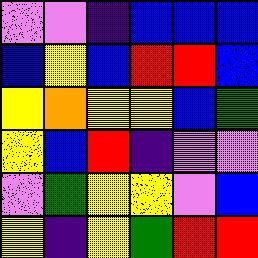[["violet", "violet", "indigo", "blue", "blue", "blue"], ["blue", "yellow", "blue", "red", "red", "blue"], ["yellow", "orange", "yellow", "yellow", "blue", "green"], ["yellow", "blue", "red", "indigo", "violet", "violet"], ["violet", "green", "yellow", "yellow", "violet", "blue"], ["yellow", "indigo", "yellow", "green", "red", "red"]]